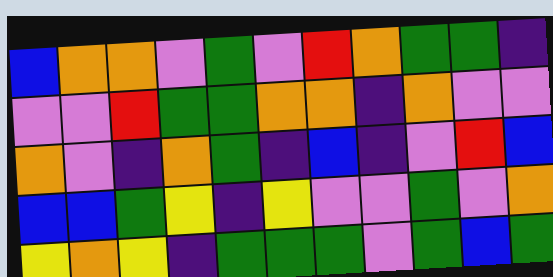[["blue", "orange", "orange", "violet", "green", "violet", "red", "orange", "green", "green", "indigo"], ["violet", "violet", "red", "green", "green", "orange", "orange", "indigo", "orange", "violet", "violet"], ["orange", "violet", "indigo", "orange", "green", "indigo", "blue", "indigo", "violet", "red", "blue"], ["blue", "blue", "green", "yellow", "indigo", "yellow", "violet", "violet", "green", "violet", "orange"], ["yellow", "orange", "yellow", "indigo", "green", "green", "green", "violet", "green", "blue", "green"]]